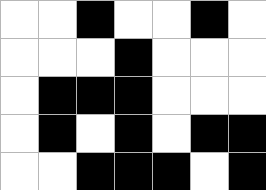[["white", "white", "black", "white", "white", "black", "white"], ["white", "white", "white", "black", "white", "white", "white"], ["white", "black", "black", "black", "white", "white", "white"], ["white", "black", "white", "black", "white", "black", "black"], ["white", "white", "black", "black", "black", "white", "black"]]